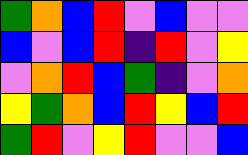[["green", "orange", "blue", "red", "violet", "blue", "violet", "violet"], ["blue", "violet", "blue", "red", "indigo", "red", "violet", "yellow"], ["violet", "orange", "red", "blue", "green", "indigo", "violet", "orange"], ["yellow", "green", "orange", "blue", "red", "yellow", "blue", "red"], ["green", "red", "violet", "yellow", "red", "violet", "violet", "blue"]]